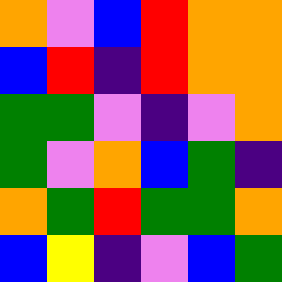[["orange", "violet", "blue", "red", "orange", "orange"], ["blue", "red", "indigo", "red", "orange", "orange"], ["green", "green", "violet", "indigo", "violet", "orange"], ["green", "violet", "orange", "blue", "green", "indigo"], ["orange", "green", "red", "green", "green", "orange"], ["blue", "yellow", "indigo", "violet", "blue", "green"]]